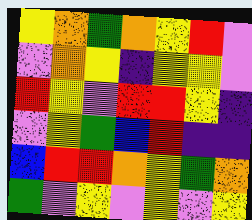[["yellow", "orange", "green", "orange", "yellow", "red", "violet"], ["violet", "orange", "yellow", "indigo", "yellow", "yellow", "violet"], ["red", "yellow", "violet", "red", "red", "yellow", "indigo"], ["violet", "yellow", "green", "blue", "red", "indigo", "indigo"], ["blue", "red", "red", "orange", "yellow", "green", "orange"], ["green", "violet", "yellow", "violet", "yellow", "violet", "yellow"]]